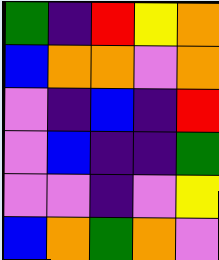[["green", "indigo", "red", "yellow", "orange"], ["blue", "orange", "orange", "violet", "orange"], ["violet", "indigo", "blue", "indigo", "red"], ["violet", "blue", "indigo", "indigo", "green"], ["violet", "violet", "indigo", "violet", "yellow"], ["blue", "orange", "green", "orange", "violet"]]